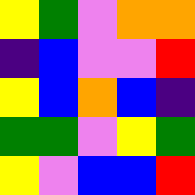[["yellow", "green", "violet", "orange", "orange"], ["indigo", "blue", "violet", "violet", "red"], ["yellow", "blue", "orange", "blue", "indigo"], ["green", "green", "violet", "yellow", "green"], ["yellow", "violet", "blue", "blue", "red"]]